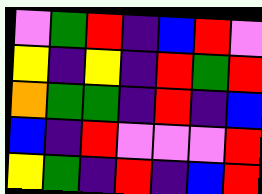[["violet", "green", "red", "indigo", "blue", "red", "violet"], ["yellow", "indigo", "yellow", "indigo", "red", "green", "red"], ["orange", "green", "green", "indigo", "red", "indigo", "blue"], ["blue", "indigo", "red", "violet", "violet", "violet", "red"], ["yellow", "green", "indigo", "red", "indigo", "blue", "red"]]